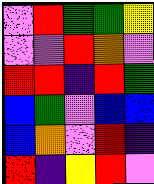[["violet", "red", "green", "green", "yellow"], ["violet", "violet", "red", "orange", "violet"], ["red", "red", "indigo", "red", "green"], ["blue", "green", "violet", "blue", "blue"], ["blue", "orange", "violet", "red", "indigo"], ["red", "indigo", "yellow", "red", "violet"]]